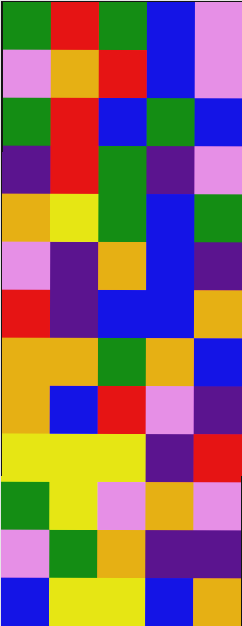[["green", "red", "green", "blue", "violet"], ["violet", "orange", "red", "blue", "violet"], ["green", "red", "blue", "green", "blue"], ["indigo", "red", "green", "indigo", "violet"], ["orange", "yellow", "green", "blue", "green"], ["violet", "indigo", "orange", "blue", "indigo"], ["red", "indigo", "blue", "blue", "orange"], ["orange", "orange", "green", "orange", "blue"], ["orange", "blue", "red", "violet", "indigo"], ["yellow", "yellow", "yellow", "indigo", "red"], ["green", "yellow", "violet", "orange", "violet"], ["violet", "green", "orange", "indigo", "indigo"], ["blue", "yellow", "yellow", "blue", "orange"]]